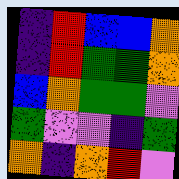[["indigo", "red", "blue", "blue", "orange"], ["indigo", "red", "green", "green", "orange"], ["blue", "orange", "green", "green", "violet"], ["green", "violet", "violet", "indigo", "green"], ["orange", "indigo", "orange", "red", "violet"]]